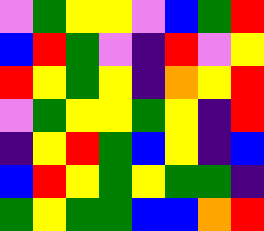[["violet", "green", "yellow", "yellow", "violet", "blue", "green", "red"], ["blue", "red", "green", "violet", "indigo", "red", "violet", "yellow"], ["red", "yellow", "green", "yellow", "indigo", "orange", "yellow", "red"], ["violet", "green", "yellow", "yellow", "green", "yellow", "indigo", "red"], ["indigo", "yellow", "red", "green", "blue", "yellow", "indigo", "blue"], ["blue", "red", "yellow", "green", "yellow", "green", "green", "indigo"], ["green", "yellow", "green", "green", "blue", "blue", "orange", "red"]]